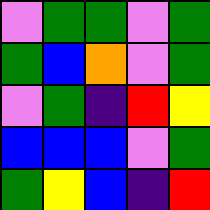[["violet", "green", "green", "violet", "green"], ["green", "blue", "orange", "violet", "green"], ["violet", "green", "indigo", "red", "yellow"], ["blue", "blue", "blue", "violet", "green"], ["green", "yellow", "blue", "indigo", "red"]]